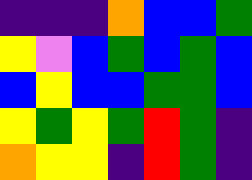[["indigo", "indigo", "indigo", "orange", "blue", "blue", "green"], ["yellow", "violet", "blue", "green", "blue", "green", "blue"], ["blue", "yellow", "blue", "blue", "green", "green", "blue"], ["yellow", "green", "yellow", "green", "red", "green", "indigo"], ["orange", "yellow", "yellow", "indigo", "red", "green", "indigo"]]